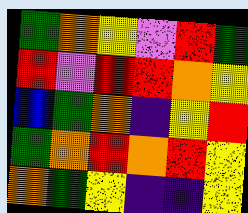[["green", "orange", "yellow", "violet", "red", "green"], ["red", "violet", "red", "red", "orange", "yellow"], ["blue", "green", "orange", "indigo", "yellow", "red"], ["green", "orange", "red", "orange", "red", "yellow"], ["orange", "green", "yellow", "indigo", "indigo", "yellow"]]